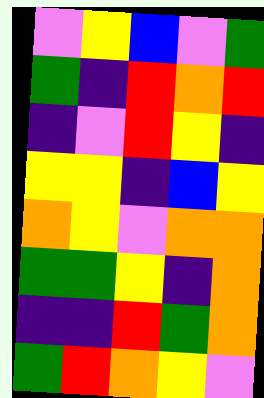[["violet", "yellow", "blue", "violet", "green"], ["green", "indigo", "red", "orange", "red"], ["indigo", "violet", "red", "yellow", "indigo"], ["yellow", "yellow", "indigo", "blue", "yellow"], ["orange", "yellow", "violet", "orange", "orange"], ["green", "green", "yellow", "indigo", "orange"], ["indigo", "indigo", "red", "green", "orange"], ["green", "red", "orange", "yellow", "violet"]]